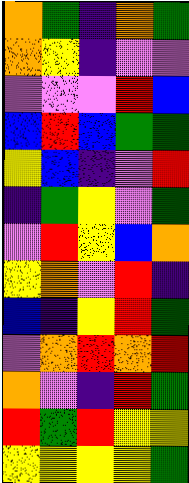[["orange", "green", "indigo", "orange", "green"], ["orange", "yellow", "indigo", "violet", "violet"], ["violet", "violet", "violet", "red", "blue"], ["blue", "red", "blue", "green", "green"], ["yellow", "blue", "indigo", "violet", "red"], ["indigo", "green", "yellow", "violet", "green"], ["violet", "red", "yellow", "blue", "orange"], ["yellow", "orange", "violet", "red", "indigo"], ["blue", "indigo", "yellow", "red", "green"], ["violet", "orange", "red", "orange", "red"], ["orange", "violet", "indigo", "red", "green"], ["red", "green", "red", "yellow", "yellow"], ["yellow", "yellow", "yellow", "yellow", "green"]]